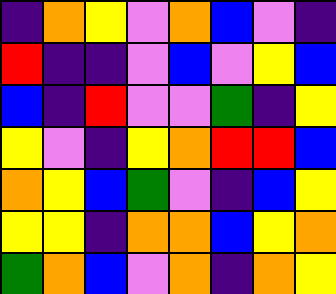[["indigo", "orange", "yellow", "violet", "orange", "blue", "violet", "indigo"], ["red", "indigo", "indigo", "violet", "blue", "violet", "yellow", "blue"], ["blue", "indigo", "red", "violet", "violet", "green", "indigo", "yellow"], ["yellow", "violet", "indigo", "yellow", "orange", "red", "red", "blue"], ["orange", "yellow", "blue", "green", "violet", "indigo", "blue", "yellow"], ["yellow", "yellow", "indigo", "orange", "orange", "blue", "yellow", "orange"], ["green", "orange", "blue", "violet", "orange", "indigo", "orange", "yellow"]]